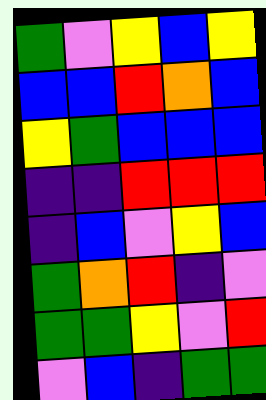[["green", "violet", "yellow", "blue", "yellow"], ["blue", "blue", "red", "orange", "blue"], ["yellow", "green", "blue", "blue", "blue"], ["indigo", "indigo", "red", "red", "red"], ["indigo", "blue", "violet", "yellow", "blue"], ["green", "orange", "red", "indigo", "violet"], ["green", "green", "yellow", "violet", "red"], ["violet", "blue", "indigo", "green", "green"]]